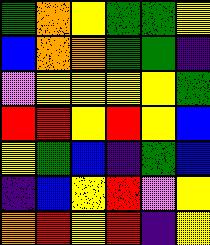[["green", "orange", "yellow", "green", "green", "yellow"], ["blue", "orange", "orange", "green", "green", "indigo"], ["violet", "yellow", "yellow", "yellow", "yellow", "green"], ["red", "red", "yellow", "red", "yellow", "blue"], ["yellow", "green", "blue", "indigo", "green", "blue"], ["indigo", "blue", "yellow", "red", "violet", "yellow"], ["orange", "red", "yellow", "red", "indigo", "yellow"]]